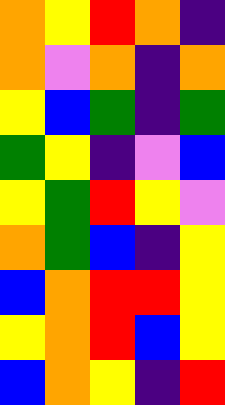[["orange", "yellow", "red", "orange", "indigo"], ["orange", "violet", "orange", "indigo", "orange"], ["yellow", "blue", "green", "indigo", "green"], ["green", "yellow", "indigo", "violet", "blue"], ["yellow", "green", "red", "yellow", "violet"], ["orange", "green", "blue", "indigo", "yellow"], ["blue", "orange", "red", "red", "yellow"], ["yellow", "orange", "red", "blue", "yellow"], ["blue", "orange", "yellow", "indigo", "red"]]